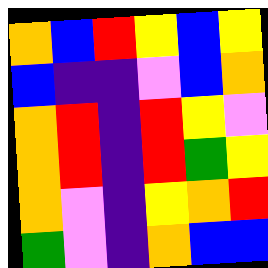[["orange", "blue", "red", "yellow", "blue", "yellow"], ["blue", "indigo", "indigo", "violet", "blue", "orange"], ["orange", "red", "indigo", "red", "yellow", "violet"], ["orange", "red", "indigo", "red", "green", "yellow"], ["orange", "violet", "indigo", "yellow", "orange", "red"], ["green", "violet", "indigo", "orange", "blue", "blue"]]